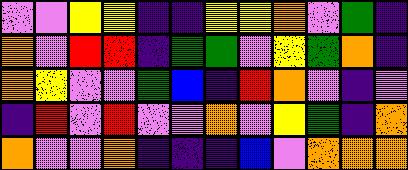[["violet", "violet", "yellow", "yellow", "indigo", "indigo", "yellow", "yellow", "orange", "violet", "green", "indigo"], ["orange", "violet", "red", "red", "indigo", "green", "green", "violet", "yellow", "green", "orange", "indigo"], ["orange", "yellow", "violet", "violet", "green", "blue", "indigo", "red", "orange", "violet", "indigo", "violet"], ["indigo", "red", "violet", "red", "violet", "violet", "orange", "violet", "yellow", "green", "indigo", "orange"], ["orange", "violet", "violet", "orange", "indigo", "indigo", "indigo", "blue", "violet", "orange", "orange", "orange"]]